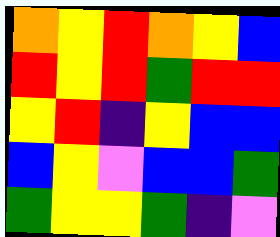[["orange", "yellow", "red", "orange", "yellow", "blue"], ["red", "yellow", "red", "green", "red", "red"], ["yellow", "red", "indigo", "yellow", "blue", "blue"], ["blue", "yellow", "violet", "blue", "blue", "green"], ["green", "yellow", "yellow", "green", "indigo", "violet"]]